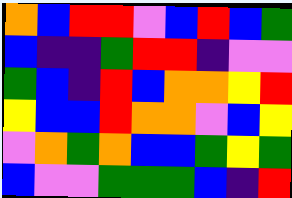[["orange", "blue", "red", "red", "violet", "blue", "red", "blue", "green"], ["blue", "indigo", "indigo", "green", "red", "red", "indigo", "violet", "violet"], ["green", "blue", "indigo", "red", "blue", "orange", "orange", "yellow", "red"], ["yellow", "blue", "blue", "red", "orange", "orange", "violet", "blue", "yellow"], ["violet", "orange", "green", "orange", "blue", "blue", "green", "yellow", "green"], ["blue", "violet", "violet", "green", "green", "green", "blue", "indigo", "red"]]